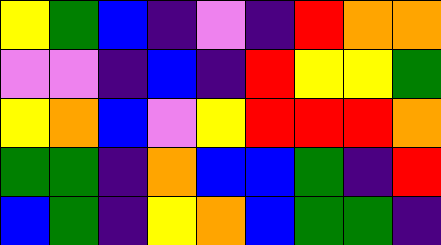[["yellow", "green", "blue", "indigo", "violet", "indigo", "red", "orange", "orange"], ["violet", "violet", "indigo", "blue", "indigo", "red", "yellow", "yellow", "green"], ["yellow", "orange", "blue", "violet", "yellow", "red", "red", "red", "orange"], ["green", "green", "indigo", "orange", "blue", "blue", "green", "indigo", "red"], ["blue", "green", "indigo", "yellow", "orange", "blue", "green", "green", "indigo"]]